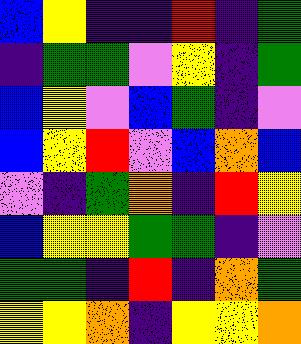[["blue", "yellow", "indigo", "indigo", "red", "indigo", "green"], ["indigo", "green", "green", "violet", "yellow", "indigo", "green"], ["blue", "yellow", "violet", "blue", "green", "indigo", "violet"], ["blue", "yellow", "red", "violet", "blue", "orange", "blue"], ["violet", "indigo", "green", "orange", "indigo", "red", "yellow"], ["blue", "yellow", "yellow", "green", "green", "indigo", "violet"], ["green", "green", "indigo", "red", "indigo", "orange", "green"], ["yellow", "yellow", "orange", "indigo", "yellow", "yellow", "orange"]]